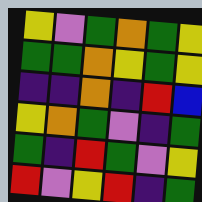[["yellow", "violet", "green", "orange", "green", "yellow"], ["green", "green", "orange", "yellow", "green", "yellow"], ["indigo", "indigo", "orange", "indigo", "red", "blue"], ["yellow", "orange", "green", "violet", "indigo", "green"], ["green", "indigo", "red", "green", "violet", "yellow"], ["red", "violet", "yellow", "red", "indigo", "green"]]